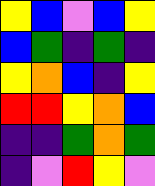[["yellow", "blue", "violet", "blue", "yellow"], ["blue", "green", "indigo", "green", "indigo"], ["yellow", "orange", "blue", "indigo", "yellow"], ["red", "red", "yellow", "orange", "blue"], ["indigo", "indigo", "green", "orange", "green"], ["indigo", "violet", "red", "yellow", "violet"]]